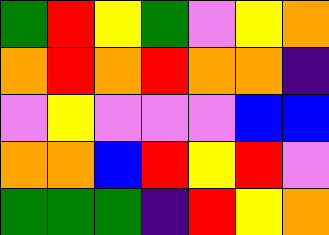[["green", "red", "yellow", "green", "violet", "yellow", "orange"], ["orange", "red", "orange", "red", "orange", "orange", "indigo"], ["violet", "yellow", "violet", "violet", "violet", "blue", "blue"], ["orange", "orange", "blue", "red", "yellow", "red", "violet"], ["green", "green", "green", "indigo", "red", "yellow", "orange"]]